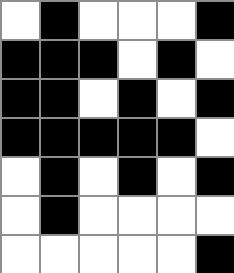[["white", "black", "white", "white", "white", "black"], ["black", "black", "black", "white", "black", "white"], ["black", "black", "white", "black", "white", "black"], ["black", "black", "black", "black", "black", "white"], ["white", "black", "white", "black", "white", "black"], ["white", "black", "white", "white", "white", "white"], ["white", "white", "white", "white", "white", "black"]]